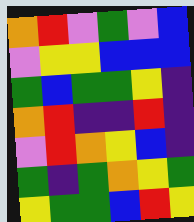[["orange", "red", "violet", "green", "violet", "blue"], ["violet", "yellow", "yellow", "blue", "blue", "blue"], ["green", "blue", "green", "green", "yellow", "indigo"], ["orange", "red", "indigo", "indigo", "red", "indigo"], ["violet", "red", "orange", "yellow", "blue", "indigo"], ["green", "indigo", "green", "orange", "yellow", "green"], ["yellow", "green", "green", "blue", "red", "yellow"]]